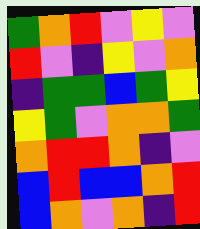[["green", "orange", "red", "violet", "yellow", "violet"], ["red", "violet", "indigo", "yellow", "violet", "orange"], ["indigo", "green", "green", "blue", "green", "yellow"], ["yellow", "green", "violet", "orange", "orange", "green"], ["orange", "red", "red", "orange", "indigo", "violet"], ["blue", "red", "blue", "blue", "orange", "red"], ["blue", "orange", "violet", "orange", "indigo", "red"]]